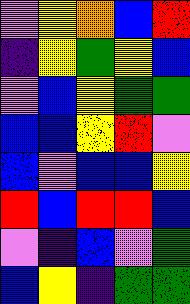[["violet", "yellow", "orange", "blue", "red"], ["indigo", "yellow", "green", "yellow", "blue"], ["violet", "blue", "yellow", "green", "green"], ["blue", "blue", "yellow", "red", "violet"], ["blue", "violet", "blue", "blue", "yellow"], ["red", "blue", "red", "red", "blue"], ["violet", "indigo", "blue", "violet", "green"], ["blue", "yellow", "indigo", "green", "green"]]